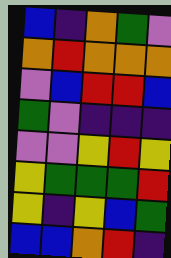[["blue", "indigo", "orange", "green", "violet"], ["orange", "red", "orange", "orange", "orange"], ["violet", "blue", "red", "red", "blue"], ["green", "violet", "indigo", "indigo", "indigo"], ["violet", "violet", "yellow", "red", "yellow"], ["yellow", "green", "green", "green", "red"], ["yellow", "indigo", "yellow", "blue", "green"], ["blue", "blue", "orange", "red", "indigo"]]